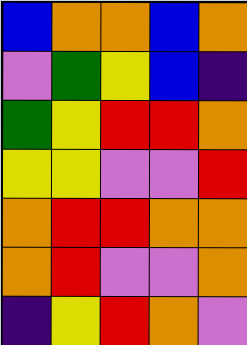[["blue", "orange", "orange", "blue", "orange"], ["violet", "green", "yellow", "blue", "indigo"], ["green", "yellow", "red", "red", "orange"], ["yellow", "yellow", "violet", "violet", "red"], ["orange", "red", "red", "orange", "orange"], ["orange", "red", "violet", "violet", "orange"], ["indigo", "yellow", "red", "orange", "violet"]]